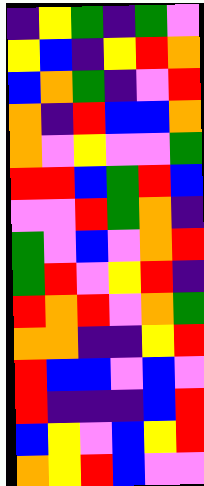[["indigo", "yellow", "green", "indigo", "green", "violet"], ["yellow", "blue", "indigo", "yellow", "red", "orange"], ["blue", "orange", "green", "indigo", "violet", "red"], ["orange", "indigo", "red", "blue", "blue", "orange"], ["orange", "violet", "yellow", "violet", "violet", "green"], ["red", "red", "blue", "green", "red", "blue"], ["violet", "violet", "red", "green", "orange", "indigo"], ["green", "violet", "blue", "violet", "orange", "red"], ["green", "red", "violet", "yellow", "red", "indigo"], ["red", "orange", "red", "violet", "orange", "green"], ["orange", "orange", "indigo", "indigo", "yellow", "red"], ["red", "blue", "blue", "violet", "blue", "violet"], ["red", "indigo", "indigo", "indigo", "blue", "red"], ["blue", "yellow", "violet", "blue", "yellow", "red"], ["orange", "yellow", "red", "blue", "violet", "violet"]]